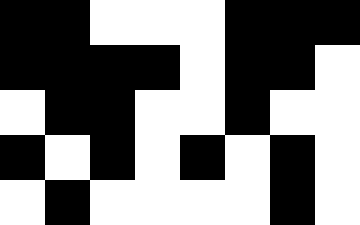[["black", "black", "white", "white", "white", "black", "black", "black"], ["black", "black", "black", "black", "white", "black", "black", "white"], ["white", "black", "black", "white", "white", "black", "white", "white"], ["black", "white", "black", "white", "black", "white", "black", "white"], ["white", "black", "white", "white", "white", "white", "black", "white"]]